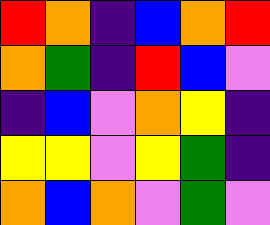[["red", "orange", "indigo", "blue", "orange", "red"], ["orange", "green", "indigo", "red", "blue", "violet"], ["indigo", "blue", "violet", "orange", "yellow", "indigo"], ["yellow", "yellow", "violet", "yellow", "green", "indigo"], ["orange", "blue", "orange", "violet", "green", "violet"]]